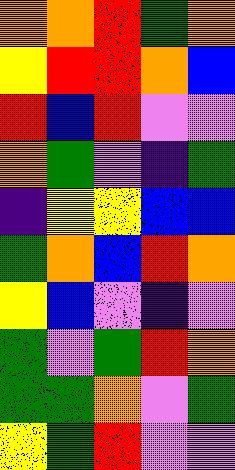[["orange", "orange", "red", "green", "orange"], ["yellow", "red", "red", "orange", "blue"], ["red", "blue", "red", "violet", "violet"], ["orange", "green", "violet", "indigo", "green"], ["indigo", "yellow", "yellow", "blue", "blue"], ["green", "orange", "blue", "red", "orange"], ["yellow", "blue", "violet", "indigo", "violet"], ["green", "violet", "green", "red", "orange"], ["green", "green", "orange", "violet", "green"], ["yellow", "green", "red", "violet", "violet"]]